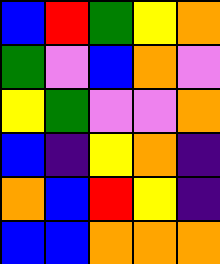[["blue", "red", "green", "yellow", "orange"], ["green", "violet", "blue", "orange", "violet"], ["yellow", "green", "violet", "violet", "orange"], ["blue", "indigo", "yellow", "orange", "indigo"], ["orange", "blue", "red", "yellow", "indigo"], ["blue", "blue", "orange", "orange", "orange"]]